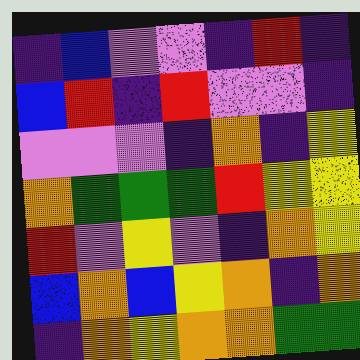[["indigo", "blue", "violet", "violet", "indigo", "red", "indigo"], ["blue", "red", "indigo", "red", "violet", "violet", "indigo"], ["violet", "violet", "violet", "indigo", "orange", "indigo", "yellow"], ["orange", "green", "green", "green", "red", "yellow", "yellow"], ["red", "violet", "yellow", "violet", "indigo", "orange", "yellow"], ["blue", "orange", "blue", "yellow", "orange", "indigo", "orange"], ["indigo", "orange", "yellow", "orange", "orange", "green", "green"]]